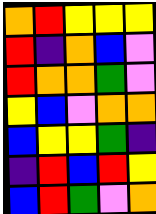[["orange", "red", "yellow", "yellow", "yellow"], ["red", "indigo", "orange", "blue", "violet"], ["red", "orange", "orange", "green", "violet"], ["yellow", "blue", "violet", "orange", "orange"], ["blue", "yellow", "yellow", "green", "indigo"], ["indigo", "red", "blue", "red", "yellow"], ["blue", "red", "green", "violet", "orange"]]